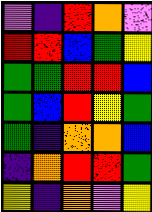[["violet", "indigo", "red", "orange", "violet"], ["red", "red", "blue", "green", "yellow"], ["green", "green", "red", "red", "blue"], ["green", "blue", "red", "yellow", "green"], ["green", "indigo", "orange", "orange", "blue"], ["indigo", "orange", "red", "red", "green"], ["yellow", "indigo", "orange", "violet", "yellow"]]